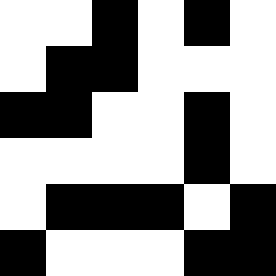[["white", "white", "black", "white", "black", "white"], ["white", "black", "black", "white", "white", "white"], ["black", "black", "white", "white", "black", "white"], ["white", "white", "white", "white", "black", "white"], ["white", "black", "black", "black", "white", "black"], ["black", "white", "white", "white", "black", "black"]]